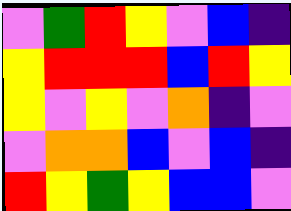[["violet", "green", "red", "yellow", "violet", "blue", "indigo"], ["yellow", "red", "red", "red", "blue", "red", "yellow"], ["yellow", "violet", "yellow", "violet", "orange", "indigo", "violet"], ["violet", "orange", "orange", "blue", "violet", "blue", "indigo"], ["red", "yellow", "green", "yellow", "blue", "blue", "violet"]]